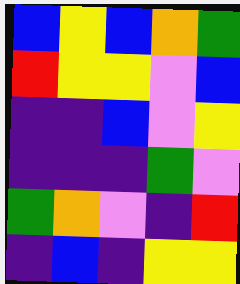[["blue", "yellow", "blue", "orange", "green"], ["red", "yellow", "yellow", "violet", "blue"], ["indigo", "indigo", "blue", "violet", "yellow"], ["indigo", "indigo", "indigo", "green", "violet"], ["green", "orange", "violet", "indigo", "red"], ["indigo", "blue", "indigo", "yellow", "yellow"]]